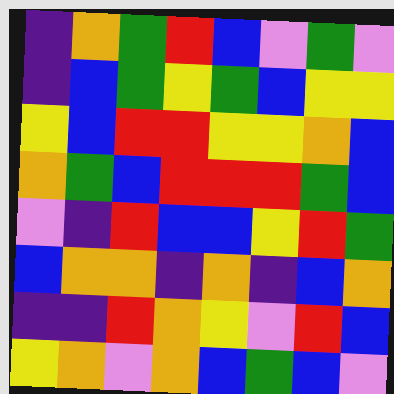[["indigo", "orange", "green", "red", "blue", "violet", "green", "violet"], ["indigo", "blue", "green", "yellow", "green", "blue", "yellow", "yellow"], ["yellow", "blue", "red", "red", "yellow", "yellow", "orange", "blue"], ["orange", "green", "blue", "red", "red", "red", "green", "blue"], ["violet", "indigo", "red", "blue", "blue", "yellow", "red", "green"], ["blue", "orange", "orange", "indigo", "orange", "indigo", "blue", "orange"], ["indigo", "indigo", "red", "orange", "yellow", "violet", "red", "blue"], ["yellow", "orange", "violet", "orange", "blue", "green", "blue", "violet"]]